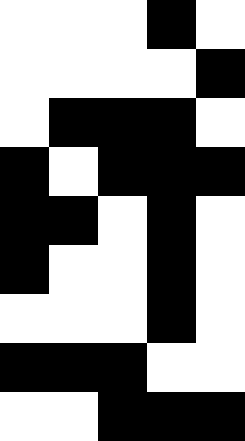[["white", "white", "white", "black", "white"], ["white", "white", "white", "white", "black"], ["white", "black", "black", "black", "white"], ["black", "white", "black", "black", "black"], ["black", "black", "white", "black", "white"], ["black", "white", "white", "black", "white"], ["white", "white", "white", "black", "white"], ["black", "black", "black", "white", "white"], ["white", "white", "black", "black", "black"]]